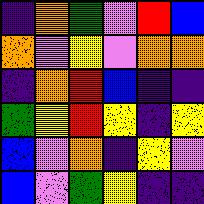[["indigo", "orange", "green", "violet", "red", "blue"], ["orange", "violet", "yellow", "violet", "orange", "orange"], ["indigo", "orange", "red", "blue", "indigo", "indigo"], ["green", "yellow", "red", "yellow", "indigo", "yellow"], ["blue", "violet", "orange", "indigo", "yellow", "violet"], ["blue", "violet", "green", "yellow", "indigo", "indigo"]]